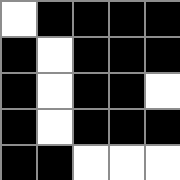[["white", "black", "black", "black", "black"], ["black", "white", "black", "black", "black"], ["black", "white", "black", "black", "white"], ["black", "white", "black", "black", "black"], ["black", "black", "white", "white", "white"]]